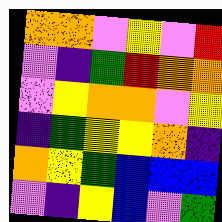[["orange", "orange", "violet", "yellow", "violet", "red"], ["violet", "indigo", "green", "red", "orange", "orange"], ["violet", "yellow", "orange", "orange", "violet", "yellow"], ["indigo", "green", "yellow", "yellow", "orange", "indigo"], ["orange", "yellow", "green", "blue", "blue", "blue"], ["violet", "indigo", "yellow", "blue", "violet", "green"]]